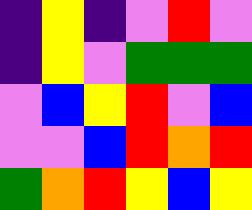[["indigo", "yellow", "indigo", "violet", "red", "violet"], ["indigo", "yellow", "violet", "green", "green", "green"], ["violet", "blue", "yellow", "red", "violet", "blue"], ["violet", "violet", "blue", "red", "orange", "red"], ["green", "orange", "red", "yellow", "blue", "yellow"]]